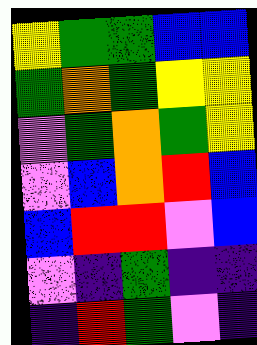[["yellow", "green", "green", "blue", "blue"], ["green", "orange", "green", "yellow", "yellow"], ["violet", "green", "orange", "green", "yellow"], ["violet", "blue", "orange", "red", "blue"], ["blue", "red", "red", "violet", "blue"], ["violet", "indigo", "green", "indigo", "indigo"], ["indigo", "red", "green", "violet", "indigo"]]